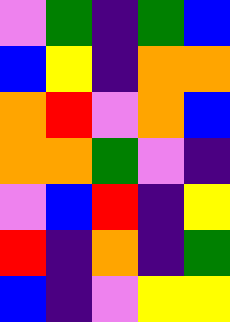[["violet", "green", "indigo", "green", "blue"], ["blue", "yellow", "indigo", "orange", "orange"], ["orange", "red", "violet", "orange", "blue"], ["orange", "orange", "green", "violet", "indigo"], ["violet", "blue", "red", "indigo", "yellow"], ["red", "indigo", "orange", "indigo", "green"], ["blue", "indigo", "violet", "yellow", "yellow"]]